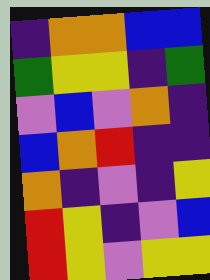[["indigo", "orange", "orange", "blue", "blue"], ["green", "yellow", "yellow", "indigo", "green"], ["violet", "blue", "violet", "orange", "indigo"], ["blue", "orange", "red", "indigo", "indigo"], ["orange", "indigo", "violet", "indigo", "yellow"], ["red", "yellow", "indigo", "violet", "blue"], ["red", "yellow", "violet", "yellow", "yellow"]]